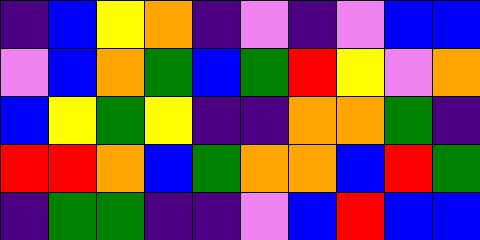[["indigo", "blue", "yellow", "orange", "indigo", "violet", "indigo", "violet", "blue", "blue"], ["violet", "blue", "orange", "green", "blue", "green", "red", "yellow", "violet", "orange"], ["blue", "yellow", "green", "yellow", "indigo", "indigo", "orange", "orange", "green", "indigo"], ["red", "red", "orange", "blue", "green", "orange", "orange", "blue", "red", "green"], ["indigo", "green", "green", "indigo", "indigo", "violet", "blue", "red", "blue", "blue"]]